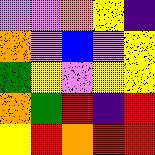[["violet", "violet", "orange", "yellow", "indigo"], ["orange", "violet", "blue", "violet", "yellow"], ["green", "yellow", "violet", "yellow", "yellow"], ["orange", "green", "red", "indigo", "red"], ["yellow", "red", "orange", "red", "red"]]